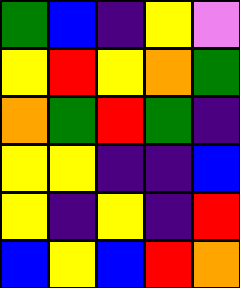[["green", "blue", "indigo", "yellow", "violet"], ["yellow", "red", "yellow", "orange", "green"], ["orange", "green", "red", "green", "indigo"], ["yellow", "yellow", "indigo", "indigo", "blue"], ["yellow", "indigo", "yellow", "indigo", "red"], ["blue", "yellow", "blue", "red", "orange"]]